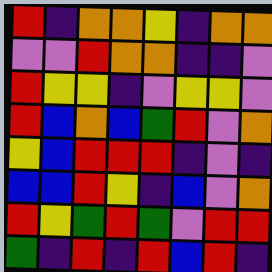[["red", "indigo", "orange", "orange", "yellow", "indigo", "orange", "orange"], ["violet", "violet", "red", "orange", "orange", "indigo", "indigo", "violet"], ["red", "yellow", "yellow", "indigo", "violet", "yellow", "yellow", "violet"], ["red", "blue", "orange", "blue", "green", "red", "violet", "orange"], ["yellow", "blue", "red", "red", "red", "indigo", "violet", "indigo"], ["blue", "blue", "red", "yellow", "indigo", "blue", "violet", "orange"], ["red", "yellow", "green", "red", "green", "violet", "red", "red"], ["green", "indigo", "red", "indigo", "red", "blue", "red", "indigo"]]